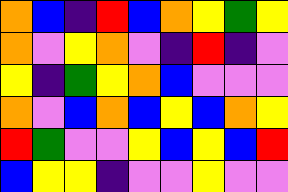[["orange", "blue", "indigo", "red", "blue", "orange", "yellow", "green", "yellow"], ["orange", "violet", "yellow", "orange", "violet", "indigo", "red", "indigo", "violet"], ["yellow", "indigo", "green", "yellow", "orange", "blue", "violet", "violet", "violet"], ["orange", "violet", "blue", "orange", "blue", "yellow", "blue", "orange", "yellow"], ["red", "green", "violet", "violet", "yellow", "blue", "yellow", "blue", "red"], ["blue", "yellow", "yellow", "indigo", "violet", "violet", "yellow", "violet", "violet"]]